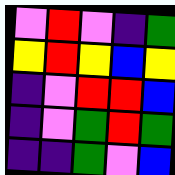[["violet", "red", "violet", "indigo", "green"], ["yellow", "red", "yellow", "blue", "yellow"], ["indigo", "violet", "red", "red", "blue"], ["indigo", "violet", "green", "red", "green"], ["indigo", "indigo", "green", "violet", "blue"]]